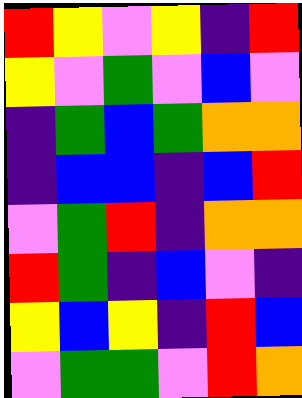[["red", "yellow", "violet", "yellow", "indigo", "red"], ["yellow", "violet", "green", "violet", "blue", "violet"], ["indigo", "green", "blue", "green", "orange", "orange"], ["indigo", "blue", "blue", "indigo", "blue", "red"], ["violet", "green", "red", "indigo", "orange", "orange"], ["red", "green", "indigo", "blue", "violet", "indigo"], ["yellow", "blue", "yellow", "indigo", "red", "blue"], ["violet", "green", "green", "violet", "red", "orange"]]